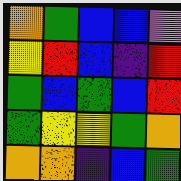[["orange", "green", "blue", "blue", "violet"], ["yellow", "red", "blue", "indigo", "red"], ["green", "blue", "green", "blue", "red"], ["green", "yellow", "yellow", "green", "orange"], ["orange", "orange", "indigo", "blue", "green"]]